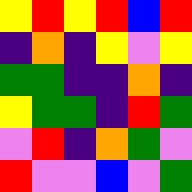[["yellow", "red", "yellow", "red", "blue", "red"], ["indigo", "orange", "indigo", "yellow", "violet", "yellow"], ["green", "green", "indigo", "indigo", "orange", "indigo"], ["yellow", "green", "green", "indigo", "red", "green"], ["violet", "red", "indigo", "orange", "green", "violet"], ["red", "violet", "violet", "blue", "violet", "green"]]